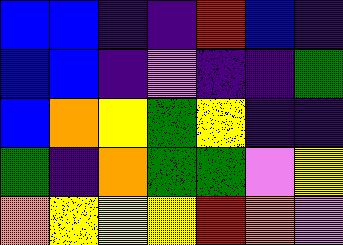[["blue", "blue", "indigo", "indigo", "red", "blue", "indigo"], ["blue", "blue", "indigo", "violet", "indigo", "indigo", "green"], ["blue", "orange", "yellow", "green", "yellow", "indigo", "indigo"], ["green", "indigo", "orange", "green", "green", "violet", "yellow"], ["orange", "yellow", "yellow", "yellow", "red", "orange", "violet"]]